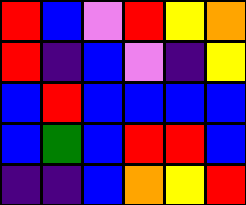[["red", "blue", "violet", "red", "yellow", "orange"], ["red", "indigo", "blue", "violet", "indigo", "yellow"], ["blue", "red", "blue", "blue", "blue", "blue"], ["blue", "green", "blue", "red", "red", "blue"], ["indigo", "indigo", "blue", "orange", "yellow", "red"]]